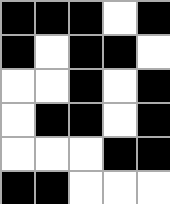[["black", "black", "black", "white", "black"], ["black", "white", "black", "black", "white"], ["white", "white", "black", "white", "black"], ["white", "black", "black", "white", "black"], ["white", "white", "white", "black", "black"], ["black", "black", "white", "white", "white"]]